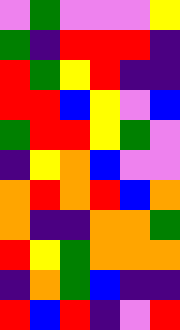[["violet", "green", "violet", "violet", "violet", "yellow"], ["green", "indigo", "red", "red", "red", "indigo"], ["red", "green", "yellow", "red", "indigo", "indigo"], ["red", "red", "blue", "yellow", "violet", "blue"], ["green", "red", "red", "yellow", "green", "violet"], ["indigo", "yellow", "orange", "blue", "violet", "violet"], ["orange", "red", "orange", "red", "blue", "orange"], ["orange", "indigo", "indigo", "orange", "orange", "green"], ["red", "yellow", "green", "orange", "orange", "orange"], ["indigo", "orange", "green", "blue", "indigo", "indigo"], ["red", "blue", "red", "indigo", "violet", "red"]]